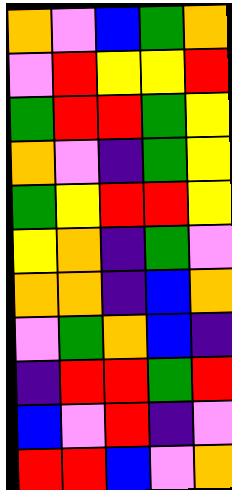[["orange", "violet", "blue", "green", "orange"], ["violet", "red", "yellow", "yellow", "red"], ["green", "red", "red", "green", "yellow"], ["orange", "violet", "indigo", "green", "yellow"], ["green", "yellow", "red", "red", "yellow"], ["yellow", "orange", "indigo", "green", "violet"], ["orange", "orange", "indigo", "blue", "orange"], ["violet", "green", "orange", "blue", "indigo"], ["indigo", "red", "red", "green", "red"], ["blue", "violet", "red", "indigo", "violet"], ["red", "red", "blue", "violet", "orange"]]